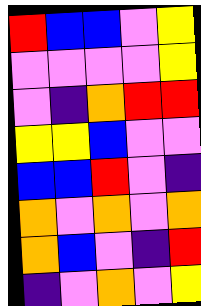[["red", "blue", "blue", "violet", "yellow"], ["violet", "violet", "violet", "violet", "yellow"], ["violet", "indigo", "orange", "red", "red"], ["yellow", "yellow", "blue", "violet", "violet"], ["blue", "blue", "red", "violet", "indigo"], ["orange", "violet", "orange", "violet", "orange"], ["orange", "blue", "violet", "indigo", "red"], ["indigo", "violet", "orange", "violet", "yellow"]]